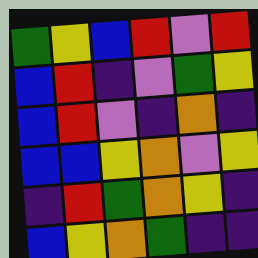[["green", "yellow", "blue", "red", "violet", "red"], ["blue", "red", "indigo", "violet", "green", "yellow"], ["blue", "red", "violet", "indigo", "orange", "indigo"], ["blue", "blue", "yellow", "orange", "violet", "yellow"], ["indigo", "red", "green", "orange", "yellow", "indigo"], ["blue", "yellow", "orange", "green", "indigo", "indigo"]]